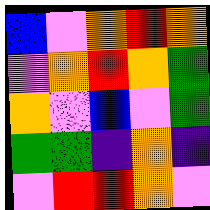[["blue", "violet", "orange", "red", "orange"], ["violet", "orange", "red", "orange", "green"], ["orange", "violet", "blue", "violet", "green"], ["green", "green", "indigo", "orange", "indigo"], ["violet", "red", "red", "orange", "violet"]]